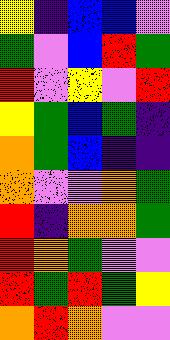[["yellow", "indigo", "blue", "blue", "violet"], ["green", "violet", "blue", "red", "green"], ["red", "violet", "yellow", "violet", "red"], ["yellow", "green", "blue", "green", "indigo"], ["orange", "green", "blue", "indigo", "indigo"], ["orange", "violet", "violet", "orange", "green"], ["red", "indigo", "orange", "orange", "green"], ["red", "orange", "green", "violet", "violet"], ["red", "green", "red", "green", "yellow"], ["orange", "red", "orange", "violet", "violet"]]